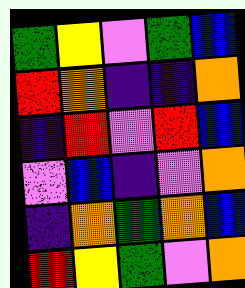[["green", "yellow", "violet", "green", "blue"], ["red", "orange", "indigo", "indigo", "orange"], ["indigo", "red", "violet", "red", "blue"], ["violet", "blue", "indigo", "violet", "orange"], ["indigo", "orange", "green", "orange", "blue"], ["red", "yellow", "green", "violet", "orange"]]